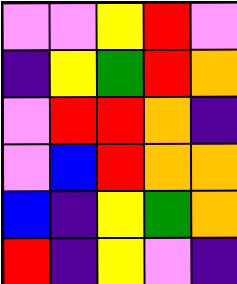[["violet", "violet", "yellow", "red", "violet"], ["indigo", "yellow", "green", "red", "orange"], ["violet", "red", "red", "orange", "indigo"], ["violet", "blue", "red", "orange", "orange"], ["blue", "indigo", "yellow", "green", "orange"], ["red", "indigo", "yellow", "violet", "indigo"]]